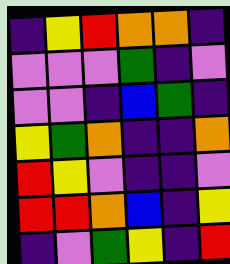[["indigo", "yellow", "red", "orange", "orange", "indigo"], ["violet", "violet", "violet", "green", "indigo", "violet"], ["violet", "violet", "indigo", "blue", "green", "indigo"], ["yellow", "green", "orange", "indigo", "indigo", "orange"], ["red", "yellow", "violet", "indigo", "indigo", "violet"], ["red", "red", "orange", "blue", "indigo", "yellow"], ["indigo", "violet", "green", "yellow", "indigo", "red"]]